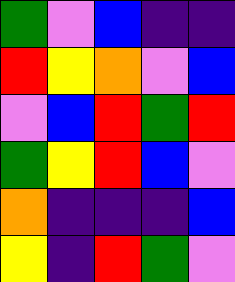[["green", "violet", "blue", "indigo", "indigo"], ["red", "yellow", "orange", "violet", "blue"], ["violet", "blue", "red", "green", "red"], ["green", "yellow", "red", "blue", "violet"], ["orange", "indigo", "indigo", "indigo", "blue"], ["yellow", "indigo", "red", "green", "violet"]]